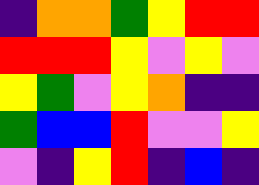[["indigo", "orange", "orange", "green", "yellow", "red", "red"], ["red", "red", "red", "yellow", "violet", "yellow", "violet"], ["yellow", "green", "violet", "yellow", "orange", "indigo", "indigo"], ["green", "blue", "blue", "red", "violet", "violet", "yellow"], ["violet", "indigo", "yellow", "red", "indigo", "blue", "indigo"]]